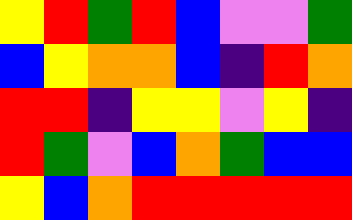[["yellow", "red", "green", "red", "blue", "violet", "violet", "green"], ["blue", "yellow", "orange", "orange", "blue", "indigo", "red", "orange"], ["red", "red", "indigo", "yellow", "yellow", "violet", "yellow", "indigo"], ["red", "green", "violet", "blue", "orange", "green", "blue", "blue"], ["yellow", "blue", "orange", "red", "red", "red", "red", "red"]]